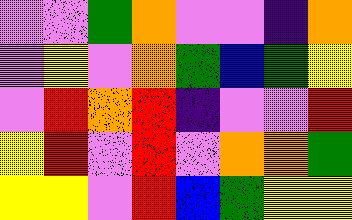[["violet", "violet", "green", "orange", "violet", "violet", "indigo", "orange"], ["violet", "yellow", "violet", "orange", "green", "blue", "green", "yellow"], ["violet", "red", "orange", "red", "indigo", "violet", "violet", "red"], ["yellow", "red", "violet", "red", "violet", "orange", "orange", "green"], ["yellow", "yellow", "violet", "red", "blue", "green", "yellow", "yellow"]]